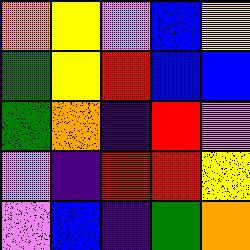[["orange", "yellow", "violet", "blue", "yellow"], ["green", "yellow", "red", "blue", "blue"], ["green", "orange", "indigo", "red", "violet"], ["violet", "indigo", "red", "red", "yellow"], ["violet", "blue", "indigo", "green", "orange"]]